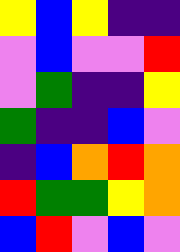[["yellow", "blue", "yellow", "indigo", "indigo"], ["violet", "blue", "violet", "violet", "red"], ["violet", "green", "indigo", "indigo", "yellow"], ["green", "indigo", "indigo", "blue", "violet"], ["indigo", "blue", "orange", "red", "orange"], ["red", "green", "green", "yellow", "orange"], ["blue", "red", "violet", "blue", "violet"]]